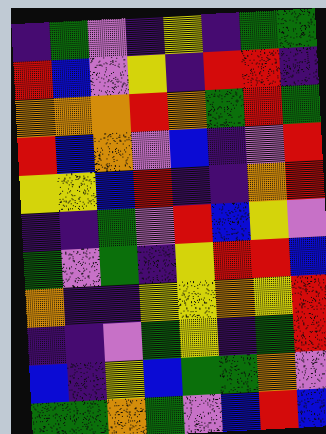[["indigo", "green", "violet", "indigo", "yellow", "indigo", "green", "green"], ["red", "blue", "violet", "yellow", "indigo", "red", "red", "indigo"], ["orange", "orange", "orange", "red", "orange", "green", "red", "green"], ["red", "blue", "orange", "violet", "blue", "indigo", "violet", "red"], ["yellow", "yellow", "blue", "red", "indigo", "indigo", "orange", "red"], ["indigo", "indigo", "green", "violet", "red", "blue", "yellow", "violet"], ["green", "violet", "green", "indigo", "yellow", "red", "red", "blue"], ["orange", "indigo", "indigo", "yellow", "yellow", "orange", "yellow", "red"], ["indigo", "indigo", "violet", "green", "yellow", "indigo", "green", "red"], ["blue", "indigo", "yellow", "blue", "green", "green", "orange", "violet"], ["green", "green", "orange", "green", "violet", "blue", "red", "blue"]]